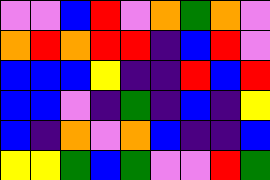[["violet", "violet", "blue", "red", "violet", "orange", "green", "orange", "violet"], ["orange", "red", "orange", "red", "red", "indigo", "blue", "red", "violet"], ["blue", "blue", "blue", "yellow", "indigo", "indigo", "red", "blue", "red"], ["blue", "blue", "violet", "indigo", "green", "indigo", "blue", "indigo", "yellow"], ["blue", "indigo", "orange", "violet", "orange", "blue", "indigo", "indigo", "blue"], ["yellow", "yellow", "green", "blue", "green", "violet", "violet", "red", "green"]]